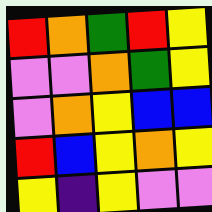[["red", "orange", "green", "red", "yellow"], ["violet", "violet", "orange", "green", "yellow"], ["violet", "orange", "yellow", "blue", "blue"], ["red", "blue", "yellow", "orange", "yellow"], ["yellow", "indigo", "yellow", "violet", "violet"]]